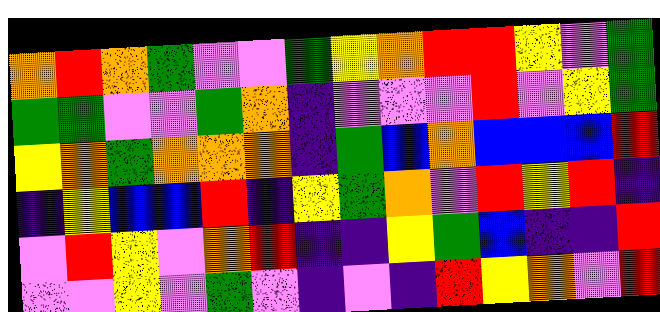[["orange", "red", "orange", "green", "violet", "violet", "green", "yellow", "orange", "red", "red", "yellow", "violet", "green"], ["green", "green", "violet", "violet", "green", "orange", "indigo", "violet", "violet", "violet", "red", "violet", "yellow", "green"], ["yellow", "orange", "green", "orange", "orange", "orange", "indigo", "green", "blue", "orange", "blue", "blue", "blue", "red"], ["indigo", "yellow", "blue", "blue", "red", "indigo", "yellow", "green", "orange", "violet", "red", "yellow", "red", "indigo"], ["violet", "red", "yellow", "violet", "orange", "red", "indigo", "indigo", "yellow", "green", "blue", "indigo", "indigo", "red"], ["violet", "violet", "yellow", "violet", "green", "violet", "indigo", "violet", "indigo", "red", "yellow", "orange", "violet", "red"]]